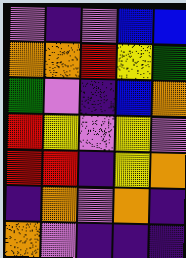[["violet", "indigo", "violet", "blue", "blue"], ["orange", "orange", "red", "yellow", "green"], ["green", "violet", "indigo", "blue", "orange"], ["red", "yellow", "violet", "yellow", "violet"], ["red", "red", "indigo", "yellow", "orange"], ["indigo", "orange", "violet", "orange", "indigo"], ["orange", "violet", "indigo", "indigo", "indigo"]]